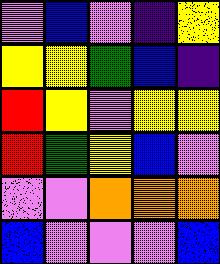[["violet", "blue", "violet", "indigo", "yellow"], ["yellow", "yellow", "green", "blue", "indigo"], ["red", "yellow", "violet", "yellow", "yellow"], ["red", "green", "yellow", "blue", "violet"], ["violet", "violet", "orange", "orange", "orange"], ["blue", "violet", "violet", "violet", "blue"]]